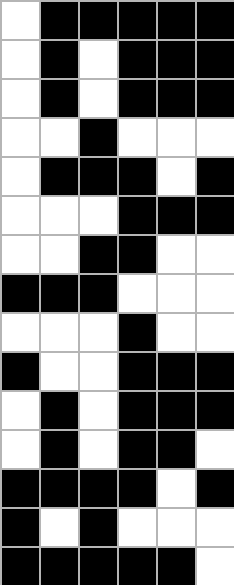[["white", "black", "black", "black", "black", "black"], ["white", "black", "white", "black", "black", "black"], ["white", "black", "white", "black", "black", "black"], ["white", "white", "black", "white", "white", "white"], ["white", "black", "black", "black", "white", "black"], ["white", "white", "white", "black", "black", "black"], ["white", "white", "black", "black", "white", "white"], ["black", "black", "black", "white", "white", "white"], ["white", "white", "white", "black", "white", "white"], ["black", "white", "white", "black", "black", "black"], ["white", "black", "white", "black", "black", "black"], ["white", "black", "white", "black", "black", "white"], ["black", "black", "black", "black", "white", "black"], ["black", "white", "black", "white", "white", "white"], ["black", "black", "black", "black", "black", "white"]]